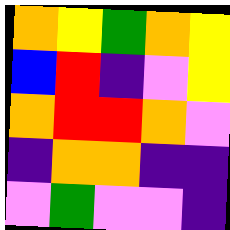[["orange", "yellow", "green", "orange", "yellow"], ["blue", "red", "indigo", "violet", "yellow"], ["orange", "red", "red", "orange", "violet"], ["indigo", "orange", "orange", "indigo", "indigo"], ["violet", "green", "violet", "violet", "indigo"]]